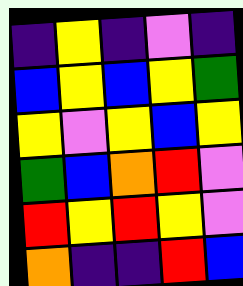[["indigo", "yellow", "indigo", "violet", "indigo"], ["blue", "yellow", "blue", "yellow", "green"], ["yellow", "violet", "yellow", "blue", "yellow"], ["green", "blue", "orange", "red", "violet"], ["red", "yellow", "red", "yellow", "violet"], ["orange", "indigo", "indigo", "red", "blue"]]